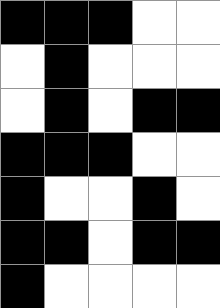[["black", "black", "black", "white", "white"], ["white", "black", "white", "white", "white"], ["white", "black", "white", "black", "black"], ["black", "black", "black", "white", "white"], ["black", "white", "white", "black", "white"], ["black", "black", "white", "black", "black"], ["black", "white", "white", "white", "white"]]